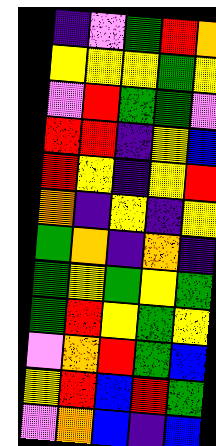[["indigo", "violet", "green", "red", "orange"], ["yellow", "yellow", "yellow", "green", "yellow"], ["violet", "red", "green", "green", "violet"], ["red", "red", "indigo", "yellow", "blue"], ["red", "yellow", "indigo", "yellow", "red"], ["orange", "indigo", "yellow", "indigo", "yellow"], ["green", "orange", "indigo", "orange", "indigo"], ["green", "yellow", "green", "yellow", "green"], ["green", "red", "yellow", "green", "yellow"], ["violet", "orange", "red", "green", "blue"], ["yellow", "red", "blue", "red", "green"], ["violet", "orange", "blue", "indigo", "blue"]]